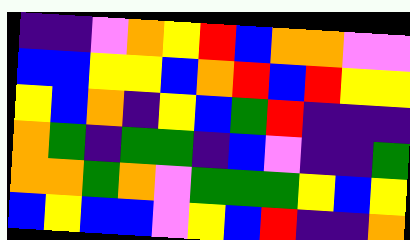[["indigo", "indigo", "violet", "orange", "yellow", "red", "blue", "orange", "orange", "violet", "violet"], ["blue", "blue", "yellow", "yellow", "blue", "orange", "red", "blue", "red", "yellow", "yellow"], ["yellow", "blue", "orange", "indigo", "yellow", "blue", "green", "red", "indigo", "indigo", "indigo"], ["orange", "green", "indigo", "green", "green", "indigo", "blue", "violet", "indigo", "indigo", "green"], ["orange", "orange", "green", "orange", "violet", "green", "green", "green", "yellow", "blue", "yellow"], ["blue", "yellow", "blue", "blue", "violet", "yellow", "blue", "red", "indigo", "indigo", "orange"]]